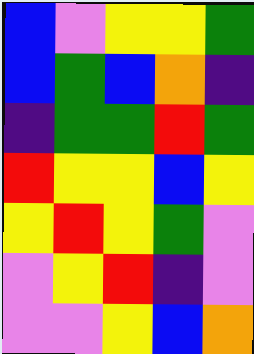[["blue", "violet", "yellow", "yellow", "green"], ["blue", "green", "blue", "orange", "indigo"], ["indigo", "green", "green", "red", "green"], ["red", "yellow", "yellow", "blue", "yellow"], ["yellow", "red", "yellow", "green", "violet"], ["violet", "yellow", "red", "indigo", "violet"], ["violet", "violet", "yellow", "blue", "orange"]]